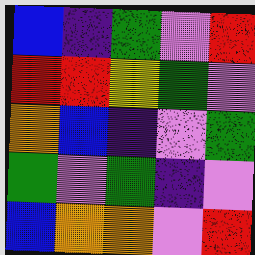[["blue", "indigo", "green", "violet", "red"], ["red", "red", "yellow", "green", "violet"], ["orange", "blue", "indigo", "violet", "green"], ["green", "violet", "green", "indigo", "violet"], ["blue", "orange", "orange", "violet", "red"]]